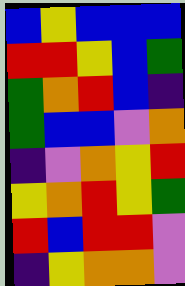[["blue", "yellow", "blue", "blue", "blue"], ["red", "red", "yellow", "blue", "green"], ["green", "orange", "red", "blue", "indigo"], ["green", "blue", "blue", "violet", "orange"], ["indigo", "violet", "orange", "yellow", "red"], ["yellow", "orange", "red", "yellow", "green"], ["red", "blue", "red", "red", "violet"], ["indigo", "yellow", "orange", "orange", "violet"]]